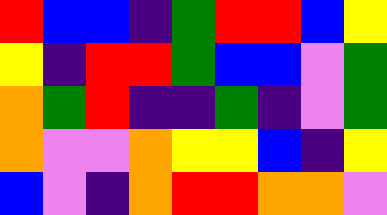[["red", "blue", "blue", "indigo", "green", "red", "red", "blue", "yellow"], ["yellow", "indigo", "red", "red", "green", "blue", "blue", "violet", "green"], ["orange", "green", "red", "indigo", "indigo", "green", "indigo", "violet", "green"], ["orange", "violet", "violet", "orange", "yellow", "yellow", "blue", "indigo", "yellow"], ["blue", "violet", "indigo", "orange", "red", "red", "orange", "orange", "violet"]]